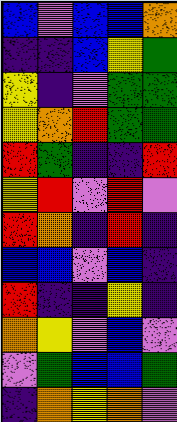[["blue", "violet", "blue", "blue", "orange"], ["indigo", "indigo", "blue", "yellow", "green"], ["yellow", "indigo", "violet", "green", "green"], ["yellow", "orange", "red", "green", "green"], ["red", "green", "indigo", "indigo", "red"], ["yellow", "red", "violet", "red", "violet"], ["red", "orange", "indigo", "red", "indigo"], ["blue", "blue", "violet", "blue", "indigo"], ["red", "indigo", "indigo", "yellow", "indigo"], ["orange", "yellow", "violet", "blue", "violet"], ["violet", "green", "blue", "blue", "green"], ["indigo", "orange", "yellow", "orange", "violet"]]